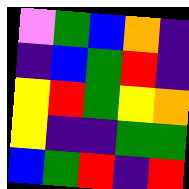[["violet", "green", "blue", "orange", "indigo"], ["indigo", "blue", "green", "red", "indigo"], ["yellow", "red", "green", "yellow", "orange"], ["yellow", "indigo", "indigo", "green", "green"], ["blue", "green", "red", "indigo", "red"]]